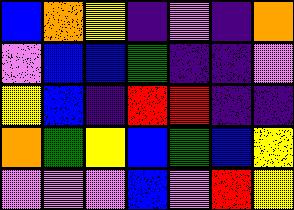[["blue", "orange", "yellow", "indigo", "violet", "indigo", "orange"], ["violet", "blue", "blue", "green", "indigo", "indigo", "violet"], ["yellow", "blue", "indigo", "red", "red", "indigo", "indigo"], ["orange", "green", "yellow", "blue", "green", "blue", "yellow"], ["violet", "violet", "violet", "blue", "violet", "red", "yellow"]]